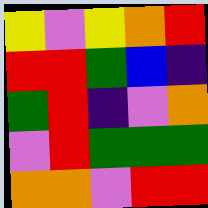[["yellow", "violet", "yellow", "orange", "red"], ["red", "red", "green", "blue", "indigo"], ["green", "red", "indigo", "violet", "orange"], ["violet", "red", "green", "green", "green"], ["orange", "orange", "violet", "red", "red"]]